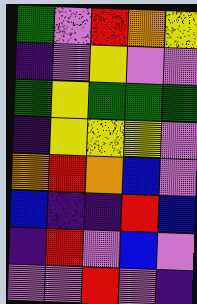[["green", "violet", "red", "orange", "yellow"], ["indigo", "violet", "yellow", "violet", "violet"], ["green", "yellow", "green", "green", "green"], ["indigo", "yellow", "yellow", "yellow", "violet"], ["orange", "red", "orange", "blue", "violet"], ["blue", "indigo", "indigo", "red", "blue"], ["indigo", "red", "violet", "blue", "violet"], ["violet", "violet", "red", "violet", "indigo"]]